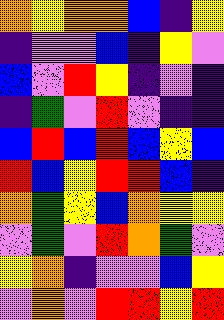[["orange", "yellow", "orange", "orange", "blue", "indigo", "yellow"], ["indigo", "violet", "violet", "blue", "indigo", "yellow", "violet"], ["blue", "violet", "red", "yellow", "indigo", "violet", "indigo"], ["indigo", "green", "violet", "red", "violet", "indigo", "indigo"], ["blue", "red", "blue", "red", "blue", "yellow", "blue"], ["red", "blue", "yellow", "red", "red", "blue", "indigo"], ["orange", "green", "yellow", "blue", "orange", "yellow", "yellow"], ["violet", "green", "violet", "red", "orange", "green", "violet"], ["yellow", "orange", "indigo", "violet", "violet", "blue", "yellow"], ["violet", "orange", "violet", "red", "red", "yellow", "red"]]